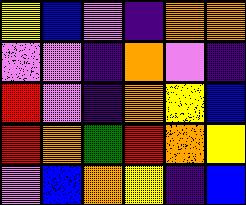[["yellow", "blue", "violet", "indigo", "orange", "orange"], ["violet", "violet", "indigo", "orange", "violet", "indigo"], ["red", "violet", "indigo", "orange", "yellow", "blue"], ["red", "orange", "green", "red", "orange", "yellow"], ["violet", "blue", "orange", "yellow", "indigo", "blue"]]